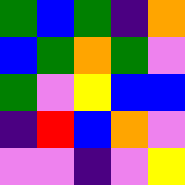[["green", "blue", "green", "indigo", "orange"], ["blue", "green", "orange", "green", "violet"], ["green", "violet", "yellow", "blue", "blue"], ["indigo", "red", "blue", "orange", "violet"], ["violet", "violet", "indigo", "violet", "yellow"]]